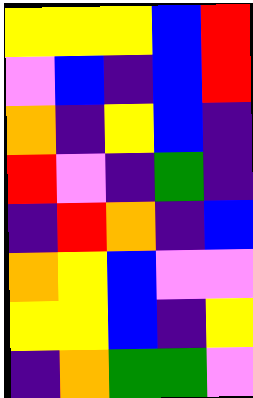[["yellow", "yellow", "yellow", "blue", "red"], ["violet", "blue", "indigo", "blue", "red"], ["orange", "indigo", "yellow", "blue", "indigo"], ["red", "violet", "indigo", "green", "indigo"], ["indigo", "red", "orange", "indigo", "blue"], ["orange", "yellow", "blue", "violet", "violet"], ["yellow", "yellow", "blue", "indigo", "yellow"], ["indigo", "orange", "green", "green", "violet"]]